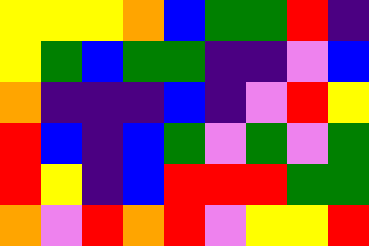[["yellow", "yellow", "yellow", "orange", "blue", "green", "green", "red", "indigo"], ["yellow", "green", "blue", "green", "green", "indigo", "indigo", "violet", "blue"], ["orange", "indigo", "indigo", "indigo", "blue", "indigo", "violet", "red", "yellow"], ["red", "blue", "indigo", "blue", "green", "violet", "green", "violet", "green"], ["red", "yellow", "indigo", "blue", "red", "red", "red", "green", "green"], ["orange", "violet", "red", "orange", "red", "violet", "yellow", "yellow", "red"]]